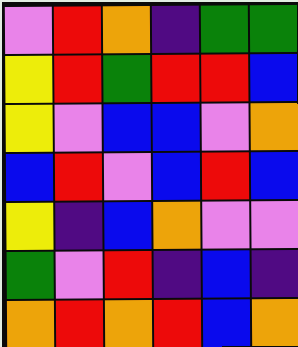[["violet", "red", "orange", "indigo", "green", "green"], ["yellow", "red", "green", "red", "red", "blue"], ["yellow", "violet", "blue", "blue", "violet", "orange"], ["blue", "red", "violet", "blue", "red", "blue"], ["yellow", "indigo", "blue", "orange", "violet", "violet"], ["green", "violet", "red", "indigo", "blue", "indigo"], ["orange", "red", "orange", "red", "blue", "orange"]]